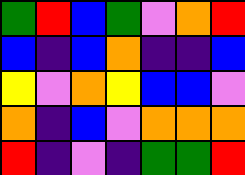[["green", "red", "blue", "green", "violet", "orange", "red"], ["blue", "indigo", "blue", "orange", "indigo", "indigo", "blue"], ["yellow", "violet", "orange", "yellow", "blue", "blue", "violet"], ["orange", "indigo", "blue", "violet", "orange", "orange", "orange"], ["red", "indigo", "violet", "indigo", "green", "green", "red"]]